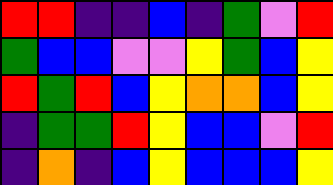[["red", "red", "indigo", "indigo", "blue", "indigo", "green", "violet", "red"], ["green", "blue", "blue", "violet", "violet", "yellow", "green", "blue", "yellow"], ["red", "green", "red", "blue", "yellow", "orange", "orange", "blue", "yellow"], ["indigo", "green", "green", "red", "yellow", "blue", "blue", "violet", "red"], ["indigo", "orange", "indigo", "blue", "yellow", "blue", "blue", "blue", "yellow"]]